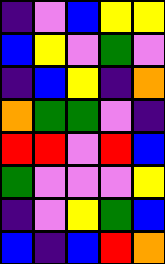[["indigo", "violet", "blue", "yellow", "yellow"], ["blue", "yellow", "violet", "green", "violet"], ["indigo", "blue", "yellow", "indigo", "orange"], ["orange", "green", "green", "violet", "indigo"], ["red", "red", "violet", "red", "blue"], ["green", "violet", "violet", "violet", "yellow"], ["indigo", "violet", "yellow", "green", "blue"], ["blue", "indigo", "blue", "red", "orange"]]